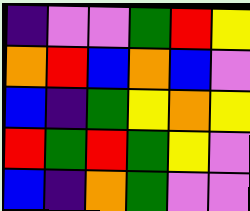[["indigo", "violet", "violet", "green", "red", "yellow"], ["orange", "red", "blue", "orange", "blue", "violet"], ["blue", "indigo", "green", "yellow", "orange", "yellow"], ["red", "green", "red", "green", "yellow", "violet"], ["blue", "indigo", "orange", "green", "violet", "violet"]]